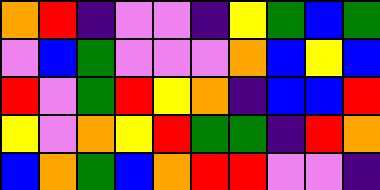[["orange", "red", "indigo", "violet", "violet", "indigo", "yellow", "green", "blue", "green"], ["violet", "blue", "green", "violet", "violet", "violet", "orange", "blue", "yellow", "blue"], ["red", "violet", "green", "red", "yellow", "orange", "indigo", "blue", "blue", "red"], ["yellow", "violet", "orange", "yellow", "red", "green", "green", "indigo", "red", "orange"], ["blue", "orange", "green", "blue", "orange", "red", "red", "violet", "violet", "indigo"]]